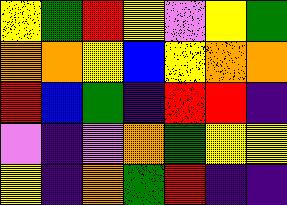[["yellow", "green", "red", "yellow", "violet", "yellow", "green"], ["orange", "orange", "yellow", "blue", "yellow", "orange", "orange"], ["red", "blue", "green", "indigo", "red", "red", "indigo"], ["violet", "indigo", "violet", "orange", "green", "yellow", "yellow"], ["yellow", "indigo", "orange", "green", "red", "indigo", "indigo"]]